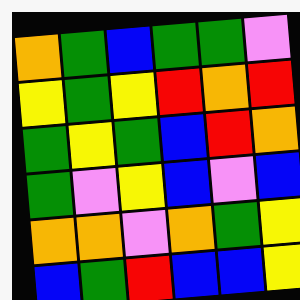[["orange", "green", "blue", "green", "green", "violet"], ["yellow", "green", "yellow", "red", "orange", "red"], ["green", "yellow", "green", "blue", "red", "orange"], ["green", "violet", "yellow", "blue", "violet", "blue"], ["orange", "orange", "violet", "orange", "green", "yellow"], ["blue", "green", "red", "blue", "blue", "yellow"]]